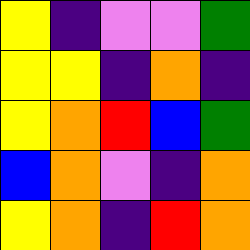[["yellow", "indigo", "violet", "violet", "green"], ["yellow", "yellow", "indigo", "orange", "indigo"], ["yellow", "orange", "red", "blue", "green"], ["blue", "orange", "violet", "indigo", "orange"], ["yellow", "orange", "indigo", "red", "orange"]]